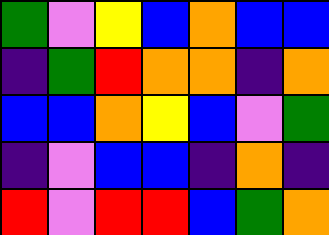[["green", "violet", "yellow", "blue", "orange", "blue", "blue"], ["indigo", "green", "red", "orange", "orange", "indigo", "orange"], ["blue", "blue", "orange", "yellow", "blue", "violet", "green"], ["indigo", "violet", "blue", "blue", "indigo", "orange", "indigo"], ["red", "violet", "red", "red", "blue", "green", "orange"]]